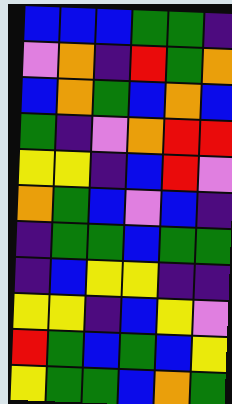[["blue", "blue", "blue", "green", "green", "indigo"], ["violet", "orange", "indigo", "red", "green", "orange"], ["blue", "orange", "green", "blue", "orange", "blue"], ["green", "indigo", "violet", "orange", "red", "red"], ["yellow", "yellow", "indigo", "blue", "red", "violet"], ["orange", "green", "blue", "violet", "blue", "indigo"], ["indigo", "green", "green", "blue", "green", "green"], ["indigo", "blue", "yellow", "yellow", "indigo", "indigo"], ["yellow", "yellow", "indigo", "blue", "yellow", "violet"], ["red", "green", "blue", "green", "blue", "yellow"], ["yellow", "green", "green", "blue", "orange", "green"]]